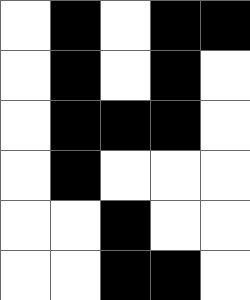[["white", "black", "white", "black", "black"], ["white", "black", "white", "black", "white"], ["white", "black", "black", "black", "white"], ["white", "black", "white", "white", "white"], ["white", "white", "black", "white", "white"], ["white", "white", "black", "black", "white"]]